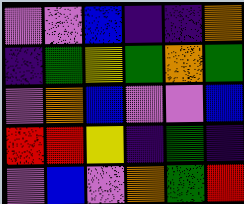[["violet", "violet", "blue", "indigo", "indigo", "orange"], ["indigo", "green", "yellow", "green", "orange", "green"], ["violet", "orange", "blue", "violet", "violet", "blue"], ["red", "red", "yellow", "indigo", "green", "indigo"], ["violet", "blue", "violet", "orange", "green", "red"]]